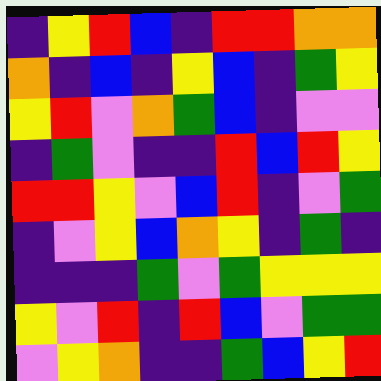[["indigo", "yellow", "red", "blue", "indigo", "red", "red", "orange", "orange"], ["orange", "indigo", "blue", "indigo", "yellow", "blue", "indigo", "green", "yellow"], ["yellow", "red", "violet", "orange", "green", "blue", "indigo", "violet", "violet"], ["indigo", "green", "violet", "indigo", "indigo", "red", "blue", "red", "yellow"], ["red", "red", "yellow", "violet", "blue", "red", "indigo", "violet", "green"], ["indigo", "violet", "yellow", "blue", "orange", "yellow", "indigo", "green", "indigo"], ["indigo", "indigo", "indigo", "green", "violet", "green", "yellow", "yellow", "yellow"], ["yellow", "violet", "red", "indigo", "red", "blue", "violet", "green", "green"], ["violet", "yellow", "orange", "indigo", "indigo", "green", "blue", "yellow", "red"]]